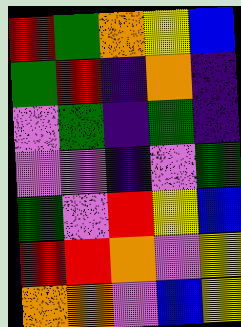[["red", "green", "orange", "yellow", "blue"], ["green", "red", "indigo", "orange", "indigo"], ["violet", "green", "indigo", "green", "indigo"], ["violet", "violet", "indigo", "violet", "green"], ["green", "violet", "red", "yellow", "blue"], ["red", "red", "orange", "violet", "yellow"], ["orange", "orange", "violet", "blue", "yellow"]]